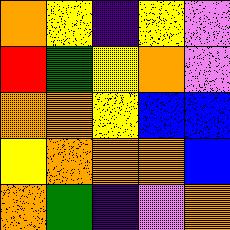[["orange", "yellow", "indigo", "yellow", "violet"], ["red", "green", "yellow", "orange", "violet"], ["orange", "orange", "yellow", "blue", "blue"], ["yellow", "orange", "orange", "orange", "blue"], ["orange", "green", "indigo", "violet", "orange"]]